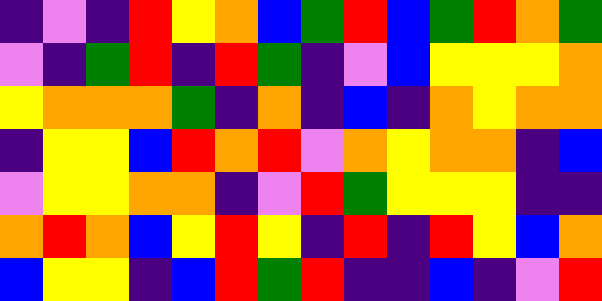[["indigo", "violet", "indigo", "red", "yellow", "orange", "blue", "green", "red", "blue", "green", "red", "orange", "green"], ["violet", "indigo", "green", "red", "indigo", "red", "green", "indigo", "violet", "blue", "yellow", "yellow", "yellow", "orange"], ["yellow", "orange", "orange", "orange", "green", "indigo", "orange", "indigo", "blue", "indigo", "orange", "yellow", "orange", "orange"], ["indigo", "yellow", "yellow", "blue", "red", "orange", "red", "violet", "orange", "yellow", "orange", "orange", "indigo", "blue"], ["violet", "yellow", "yellow", "orange", "orange", "indigo", "violet", "red", "green", "yellow", "yellow", "yellow", "indigo", "indigo"], ["orange", "red", "orange", "blue", "yellow", "red", "yellow", "indigo", "red", "indigo", "red", "yellow", "blue", "orange"], ["blue", "yellow", "yellow", "indigo", "blue", "red", "green", "red", "indigo", "indigo", "blue", "indigo", "violet", "red"]]